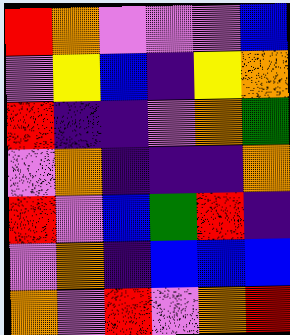[["red", "orange", "violet", "violet", "violet", "blue"], ["violet", "yellow", "blue", "indigo", "yellow", "orange"], ["red", "indigo", "indigo", "violet", "orange", "green"], ["violet", "orange", "indigo", "indigo", "indigo", "orange"], ["red", "violet", "blue", "green", "red", "indigo"], ["violet", "orange", "indigo", "blue", "blue", "blue"], ["orange", "violet", "red", "violet", "orange", "red"]]